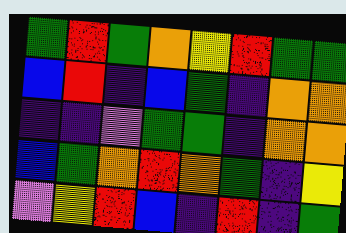[["green", "red", "green", "orange", "yellow", "red", "green", "green"], ["blue", "red", "indigo", "blue", "green", "indigo", "orange", "orange"], ["indigo", "indigo", "violet", "green", "green", "indigo", "orange", "orange"], ["blue", "green", "orange", "red", "orange", "green", "indigo", "yellow"], ["violet", "yellow", "red", "blue", "indigo", "red", "indigo", "green"]]